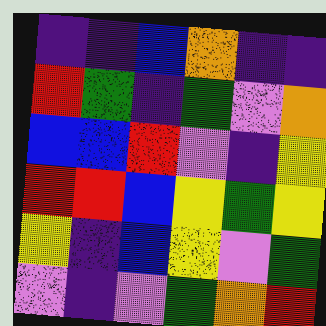[["indigo", "indigo", "blue", "orange", "indigo", "indigo"], ["red", "green", "indigo", "green", "violet", "orange"], ["blue", "blue", "red", "violet", "indigo", "yellow"], ["red", "red", "blue", "yellow", "green", "yellow"], ["yellow", "indigo", "blue", "yellow", "violet", "green"], ["violet", "indigo", "violet", "green", "orange", "red"]]